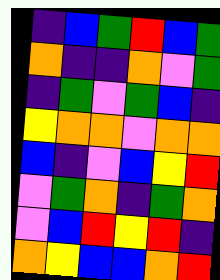[["indigo", "blue", "green", "red", "blue", "green"], ["orange", "indigo", "indigo", "orange", "violet", "green"], ["indigo", "green", "violet", "green", "blue", "indigo"], ["yellow", "orange", "orange", "violet", "orange", "orange"], ["blue", "indigo", "violet", "blue", "yellow", "red"], ["violet", "green", "orange", "indigo", "green", "orange"], ["violet", "blue", "red", "yellow", "red", "indigo"], ["orange", "yellow", "blue", "blue", "orange", "red"]]